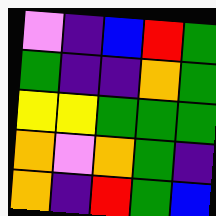[["violet", "indigo", "blue", "red", "green"], ["green", "indigo", "indigo", "orange", "green"], ["yellow", "yellow", "green", "green", "green"], ["orange", "violet", "orange", "green", "indigo"], ["orange", "indigo", "red", "green", "blue"]]